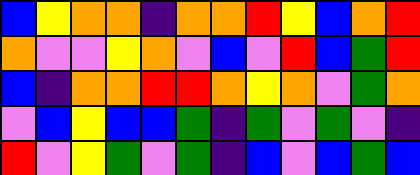[["blue", "yellow", "orange", "orange", "indigo", "orange", "orange", "red", "yellow", "blue", "orange", "red"], ["orange", "violet", "violet", "yellow", "orange", "violet", "blue", "violet", "red", "blue", "green", "red"], ["blue", "indigo", "orange", "orange", "red", "red", "orange", "yellow", "orange", "violet", "green", "orange"], ["violet", "blue", "yellow", "blue", "blue", "green", "indigo", "green", "violet", "green", "violet", "indigo"], ["red", "violet", "yellow", "green", "violet", "green", "indigo", "blue", "violet", "blue", "green", "blue"]]